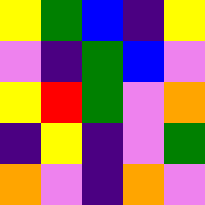[["yellow", "green", "blue", "indigo", "yellow"], ["violet", "indigo", "green", "blue", "violet"], ["yellow", "red", "green", "violet", "orange"], ["indigo", "yellow", "indigo", "violet", "green"], ["orange", "violet", "indigo", "orange", "violet"]]